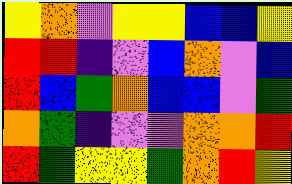[["yellow", "orange", "violet", "yellow", "yellow", "blue", "blue", "yellow"], ["red", "red", "indigo", "violet", "blue", "orange", "violet", "blue"], ["red", "blue", "green", "orange", "blue", "blue", "violet", "green"], ["orange", "green", "indigo", "violet", "violet", "orange", "orange", "red"], ["red", "green", "yellow", "yellow", "green", "orange", "red", "yellow"]]